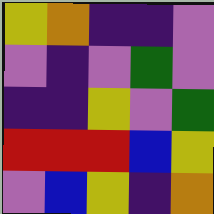[["yellow", "orange", "indigo", "indigo", "violet"], ["violet", "indigo", "violet", "green", "violet"], ["indigo", "indigo", "yellow", "violet", "green"], ["red", "red", "red", "blue", "yellow"], ["violet", "blue", "yellow", "indigo", "orange"]]